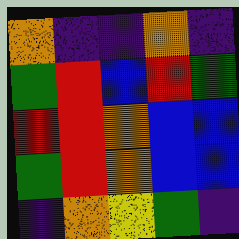[["orange", "indigo", "indigo", "orange", "indigo"], ["green", "red", "blue", "red", "green"], ["red", "red", "orange", "blue", "blue"], ["green", "red", "orange", "blue", "blue"], ["indigo", "orange", "yellow", "green", "indigo"]]